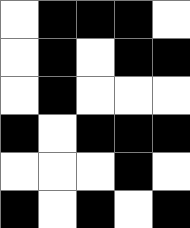[["white", "black", "black", "black", "white"], ["white", "black", "white", "black", "black"], ["white", "black", "white", "white", "white"], ["black", "white", "black", "black", "black"], ["white", "white", "white", "black", "white"], ["black", "white", "black", "white", "black"]]